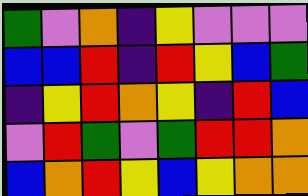[["green", "violet", "orange", "indigo", "yellow", "violet", "violet", "violet"], ["blue", "blue", "red", "indigo", "red", "yellow", "blue", "green"], ["indigo", "yellow", "red", "orange", "yellow", "indigo", "red", "blue"], ["violet", "red", "green", "violet", "green", "red", "red", "orange"], ["blue", "orange", "red", "yellow", "blue", "yellow", "orange", "orange"]]